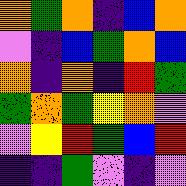[["orange", "green", "orange", "indigo", "blue", "orange"], ["violet", "indigo", "blue", "green", "orange", "blue"], ["orange", "indigo", "orange", "indigo", "red", "green"], ["green", "orange", "green", "yellow", "orange", "violet"], ["violet", "yellow", "red", "green", "blue", "red"], ["indigo", "indigo", "green", "violet", "indigo", "violet"]]